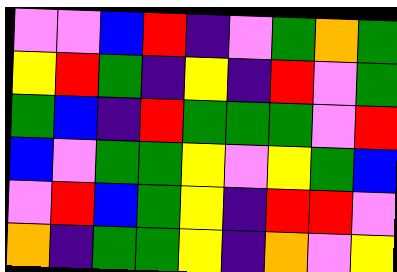[["violet", "violet", "blue", "red", "indigo", "violet", "green", "orange", "green"], ["yellow", "red", "green", "indigo", "yellow", "indigo", "red", "violet", "green"], ["green", "blue", "indigo", "red", "green", "green", "green", "violet", "red"], ["blue", "violet", "green", "green", "yellow", "violet", "yellow", "green", "blue"], ["violet", "red", "blue", "green", "yellow", "indigo", "red", "red", "violet"], ["orange", "indigo", "green", "green", "yellow", "indigo", "orange", "violet", "yellow"]]